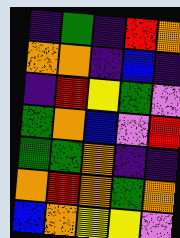[["indigo", "green", "indigo", "red", "orange"], ["orange", "orange", "indigo", "blue", "indigo"], ["indigo", "red", "yellow", "green", "violet"], ["green", "orange", "blue", "violet", "red"], ["green", "green", "orange", "indigo", "indigo"], ["orange", "red", "orange", "green", "orange"], ["blue", "orange", "yellow", "yellow", "violet"]]